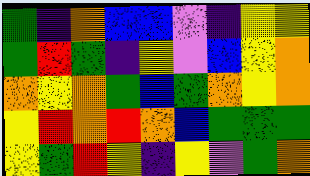[["green", "indigo", "orange", "blue", "blue", "violet", "indigo", "yellow", "yellow"], ["green", "red", "green", "indigo", "yellow", "violet", "blue", "yellow", "orange"], ["orange", "yellow", "orange", "green", "blue", "green", "orange", "yellow", "orange"], ["yellow", "red", "orange", "red", "orange", "blue", "green", "green", "green"], ["yellow", "green", "red", "yellow", "indigo", "yellow", "violet", "green", "orange"]]